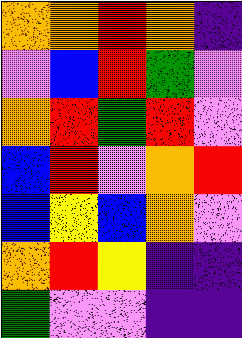[["orange", "orange", "red", "orange", "indigo"], ["violet", "blue", "red", "green", "violet"], ["orange", "red", "green", "red", "violet"], ["blue", "red", "violet", "orange", "red"], ["blue", "yellow", "blue", "orange", "violet"], ["orange", "red", "yellow", "indigo", "indigo"], ["green", "violet", "violet", "indigo", "indigo"]]